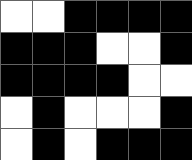[["white", "white", "black", "black", "black", "black"], ["black", "black", "black", "white", "white", "black"], ["black", "black", "black", "black", "white", "white"], ["white", "black", "white", "white", "white", "black"], ["white", "black", "white", "black", "black", "black"]]